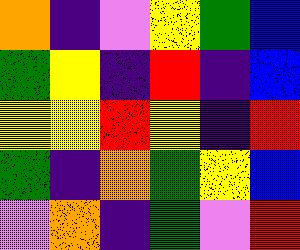[["orange", "indigo", "violet", "yellow", "green", "blue"], ["green", "yellow", "indigo", "red", "indigo", "blue"], ["yellow", "yellow", "red", "yellow", "indigo", "red"], ["green", "indigo", "orange", "green", "yellow", "blue"], ["violet", "orange", "indigo", "green", "violet", "red"]]